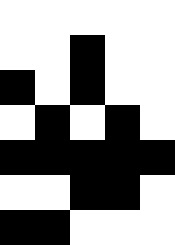[["white", "white", "white", "white", "white"], ["white", "white", "black", "white", "white"], ["black", "white", "black", "white", "white"], ["white", "black", "white", "black", "white"], ["black", "black", "black", "black", "black"], ["white", "white", "black", "black", "white"], ["black", "black", "white", "white", "white"]]